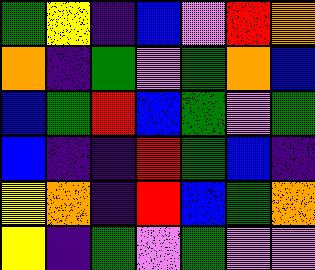[["green", "yellow", "indigo", "blue", "violet", "red", "orange"], ["orange", "indigo", "green", "violet", "green", "orange", "blue"], ["blue", "green", "red", "blue", "green", "violet", "green"], ["blue", "indigo", "indigo", "red", "green", "blue", "indigo"], ["yellow", "orange", "indigo", "red", "blue", "green", "orange"], ["yellow", "indigo", "green", "violet", "green", "violet", "violet"]]